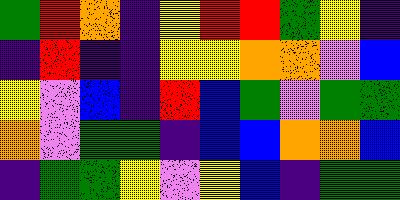[["green", "red", "orange", "indigo", "yellow", "red", "red", "green", "yellow", "indigo"], ["indigo", "red", "indigo", "indigo", "yellow", "yellow", "orange", "orange", "violet", "blue"], ["yellow", "violet", "blue", "indigo", "red", "blue", "green", "violet", "green", "green"], ["orange", "violet", "green", "green", "indigo", "blue", "blue", "orange", "orange", "blue"], ["indigo", "green", "green", "yellow", "violet", "yellow", "blue", "indigo", "green", "green"]]